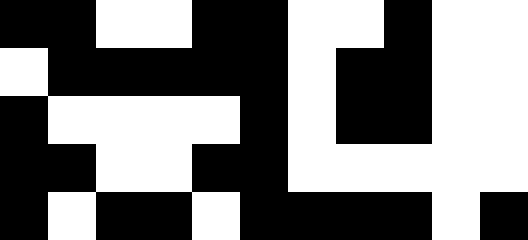[["black", "black", "white", "white", "black", "black", "white", "white", "black", "white", "white"], ["white", "black", "black", "black", "black", "black", "white", "black", "black", "white", "white"], ["black", "white", "white", "white", "white", "black", "white", "black", "black", "white", "white"], ["black", "black", "white", "white", "black", "black", "white", "white", "white", "white", "white"], ["black", "white", "black", "black", "white", "black", "black", "black", "black", "white", "black"]]